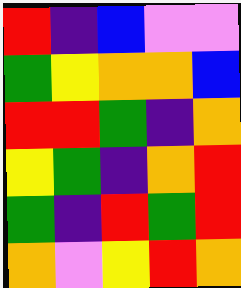[["red", "indigo", "blue", "violet", "violet"], ["green", "yellow", "orange", "orange", "blue"], ["red", "red", "green", "indigo", "orange"], ["yellow", "green", "indigo", "orange", "red"], ["green", "indigo", "red", "green", "red"], ["orange", "violet", "yellow", "red", "orange"]]